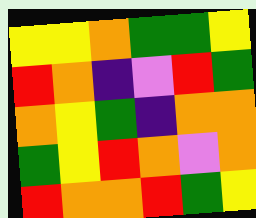[["yellow", "yellow", "orange", "green", "green", "yellow"], ["red", "orange", "indigo", "violet", "red", "green"], ["orange", "yellow", "green", "indigo", "orange", "orange"], ["green", "yellow", "red", "orange", "violet", "orange"], ["red", "orange", "orange", "red", "green", "yellow"]]